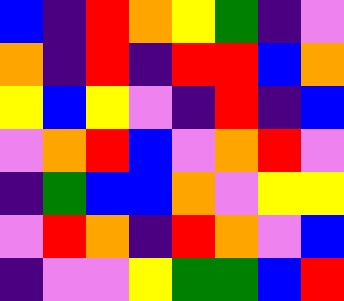[["blue", "indigo", "red", "orange", "yellow", "green", "indigo", "violet"], ["orange", "indigo", "red", "indigo", "red", "red", "blue", "orange"], ["yellow", "blue", "yellow", "violet", "indigo", "red", "indigo", "blue"], ["violet", "orange", "red", "blue", "violet", "orange", "red", "violet"], ["indigo", "green", "blue", "blue", "orange", "violet", "yellow", "yellow"], ["violet", "red", "orange", "indigo", "red", "orange", "violet", "blue"], ["indigo", "violet", "violet", "yellow", "green", "green", "blue", "red"]]